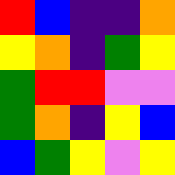[["red", "blue", "indigo", "indigo", "orange"], ["yellow", "orange", "indigo", "green", "yellow"], ["green", "red", "red", "violet", "violet"], ["green", "orange", "indigo", "yellow", "blue"], ["blue", "green", "yellow", "violet", "yellow"]]